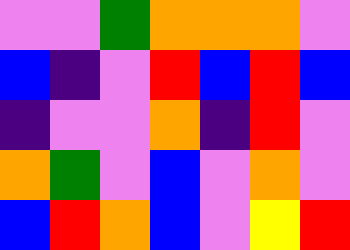[["violet", "violet", "green", "orange", "orange", "orange", "violet"], ["blue", "indigo", "violet", "red", "blue", "red", "blue"], ["indigo", "violet", "violet", "orange", "indigo", "red", "violet"], ["orange", "green", "violet", "blue", "violet", "orange", "violet"], ["blue", "red", "orange", "blue", "violet", "yellow", "red"]]